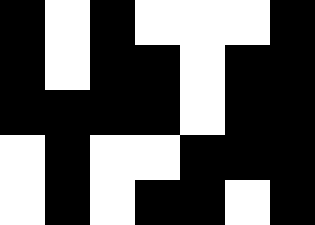[["black", "white", "black", "white", "white", "white", "black"], ["black", "white", "black", "black", "white", "black", "black"], ["black", "black", "black", "black", "white", "black", "black"], ["white", "black", "white", "white", "black", "black", "black"], ["white", "black", "white", "black", "black", "white", "black"]]